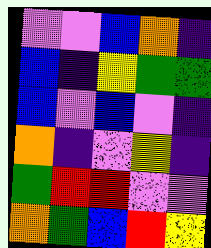[["violet", "violet", "blue", "orange", "indigo"], ["blue", "indigo", "yellow", "green", "green"], ["blue", "violet", "blue", "violet", "indigo"], ["orange", "indigo", "violet", "yellow", "indigo"], ["green", "red", "red", "violet", "violet"], ["orange", "green", "blue", "red", "yellow"]]